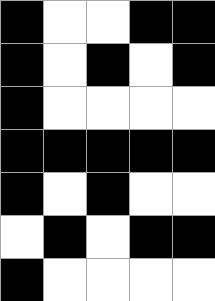[["black", "white", "white", "black", "black"], ["black", "white", "black", "white", "black"], ["black", "white", "white", "white", "white"], ["black", "black", "black", "black", "black"], ["black", "white", "black", "white", "white"], ["white", "black", "white", "black", "black"], ["black", "white", "white", "white", "white"]]